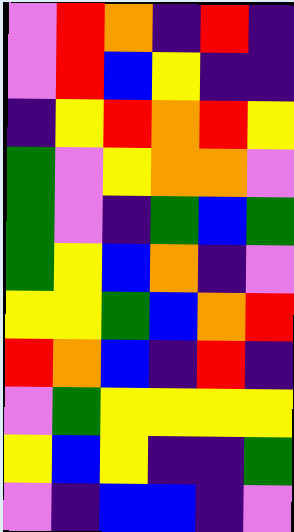[["violet", "red", "orange", "indigo", "red", "indigo"], ["violet", "red", "blue", "yellow", "indigo", "indigo"], ["indigo", "yellow", "red", "orange", "red", "yellow"], ["green", "violet", "yellow", "orange", "orange", "violet"], ["green", "violet", "indigo", "green", "blue", "green"], ["green", "yellow", "blue", "orange", "indigo", "violet"], ["yellow", "yellow", "green", "blue", "orange", "red"], ["red", "orange", "blue", "indigo", "red", "indigo"], ["violet", "green", "yellow", "yellow", "yellow", "yellow"], ["yellow", "blue", "yellow", "indigo", "indigo", "green"], ["violet", "indigo", "blue", "blue", "indigo", "violet"]]